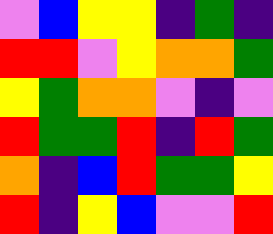[["violet", "blue", "yellow", "yellow", "indigo", "green", "indigo"], ["red", "red", "violet", "yellow", "orange", "orange", "green"], ["yellow", "green", "orange", "orange", "violet", "indigo", "violet"], ["red", "green", "green", "red", "indigo", "red", "green"], ["orange", "indigo", "blue", "red", "green", "green", "yellow"], ["red", "indigo", "yellow", "blue", "violet", "violet", "red"]]